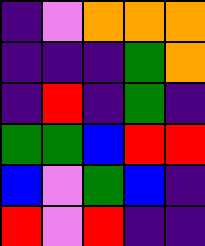[["indigo", "violet", "orange", "orange", "orange"], ["indigo", "indigo", "indigo", "green", "orange"], ["indigo", "red", "indigo", "green", "indigo"], ["green", "green", "blue", "red", "red"], ["blue", "violet", "green", "blue", "indigo"], ["red", "violet", "red", "indigo", "indigo"]]